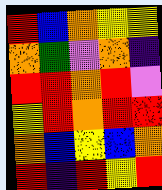[["red", "blue", "orange", "yellow", "yellow"], ["orange", "green", "violet", "orange", "indigo"], ["red", "red", "orange", "red", "violet"], ["yellow", "red", "orange", "red", "red"], ["orange", "blue", "yellow", "blue", "orange"], ["red", "indigo", "red", "yellow", "red"]]